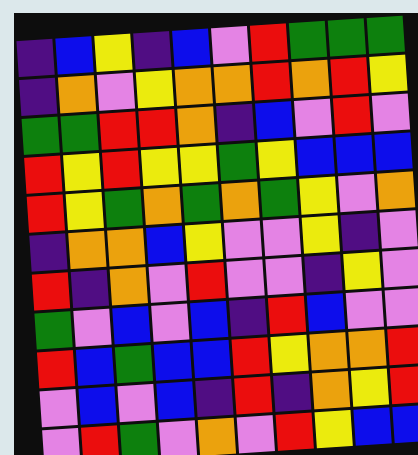[["indigo", "blue", "yellow", "indigo", "blue", "violet", "red", "green", "green", "green"], ["indigo", "orange", "violet", "yellow", "orange", "orange", "red", "orange", "red", "yellow"], ["green", "green", "red", "red", "orange", "indigo", "blue", "violet", "red", "violet"], ["red", "yellow", "red", "yellow", "yellow", "green", "yellow", "blue", "blue", "blue"], ["red", "yellow", "green", "orange", "green", "orange", "green", "yellow", "violet", "orange"], ["indigo", "orange", "orange", "blue", "yellow", "violet", "violet", "yellow", "indigo", "violet"], ["red", "indigo", "orange", "violet", "red", "violet", "violet", "indigo", "yellow", "violet"], ["green", "violet", "blue", "violet", "blue", "indigo", "red", "blue", "violet", "violet"], ["red", "blue", "green", "blue", "blue", "red", "yellow", "orange", "orange", "red"], ["violet", "blue", "violet", "blue", "indigo", "red", "indigo", "orange", "yellow", "red"], ["violet", "red", "green", "violet", "orange", "violet", "red", "yellow", "blue", "blue"]]